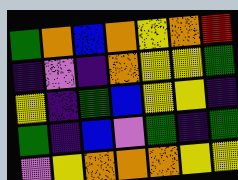[["green", "orange", "blue", "orange", "yellow", "orange", "red"], ["indigo", "violet", "indigo", "orange", "yellow", "yellow", "green"], ["yellow", "indigo", "green", "blue", "yellow", "yellow", "indigo"], ["green", "indigo", "blue", "violet", "green", "indigo", "green"], ["violet", "yellow", "orange", "orange", "orange", "yellow", "yellow"]]